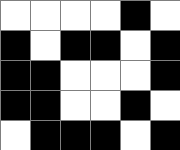[["white", "white", "white", "white", "black", "white"], ["black", "white", "black", "black", "white", "black"], ["black", "black", "white", "white", "white", "black"], ["black", "black", "white", "white", "black", "white"], ["white", "black", "black", "black", "white", "black"]]